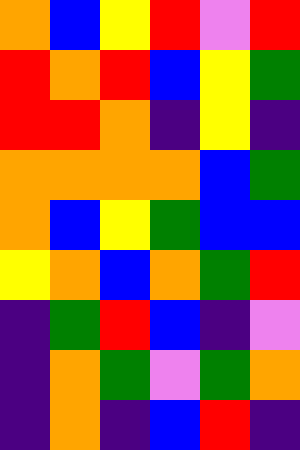[["orange", "blue", "yellow", "red", "violet", "red"], ["red", "orange", "red", "blue", "yellow", "green"], ["red", "red", "orange", "indigo", "yellow", "indigo"], ["orange", "orange", "orange", "orange", "blue", "green"], ["orange", "blue", "yellow", "green", "blue", "blue"], ["yellow", "orange", "blue", "orange", "green", "red"], ["indigo", "green", "red", "blue", "indigo", "violet"], ["indigo", "orange", "green", "violet", "green", "orange"], ["indigo", "orange", "indigo", "blue", "red", "indigo"]]